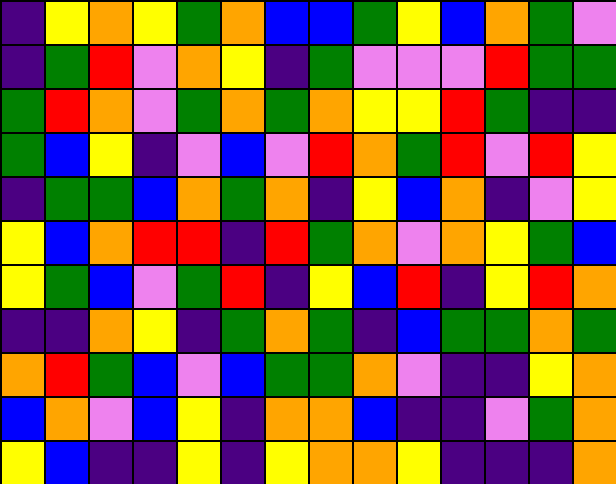[["indigo", "yellow", "orange", "yellow", "green", "orange", "blue", "blue", "green", "yellow", "blue", "orange", "green", "violet"], ["indigo", "green", "red", "violet", "orange", "yellow", "indigo", "green", "violet", "violet", "violet", "red", "green", "green"], ["green", "red", "orange", "violet", "green", "orange", "green", "orange", "yellow", "yellow", "red", "green", "indigo", "indigo"], ["green", "blue", "yellow", "indigo", "violet", "blue", "violet", "red", "orange", "green", "red", "violet", "red", "yellow"], ["indigo", "green", "green", "blue", "orange", "green", "orange", "indigo", "yellow", "blue", "orange", "indigo", "violet", "yellow"], ["yellow", "blue", "orange", "red", "red", "indigo", "red", "green", "orange", "violet", "orange", "yellow", "green", "blue"], ["yellow", "green", "blue", "violet", "green", "red", "indigo", "yellow", "blue", "red", "indigo", "yellow", "red", "orange"], ["indigo", "indigo", "orange", "yellow", "indigo", "green", "orange", "green", "indigo", "blue", "green", "green", "orange", "green"], ["orange", "red", "green", "blue", "violet", "blue", "green", "green", "orange", "violet", "indigo", "indigo", "yellow", "orange"], ["blue", "orange", "violet", "blue", "yellow", "indigo", "orange", "orange", "blue", "indigo", "indigo", "violet", "green", "orange"], ["yellow", "blue", "indigo", "indigo", "yellow", "indigo", "yellow", "orange", "orange", "yellow", "indigo", "indigo", "indigo", "orange"]]